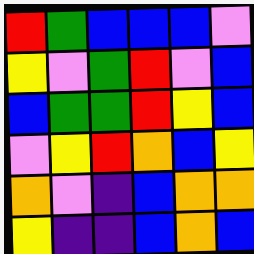[["red", "green", "blue", "blue", "blue", "violet"], ["yellow", "violet", "green", "red", "violet", "blue"], ["blue", "green", "green", "red", "yellow", "blue"], ["violet", "yellow", "red", "orange", "blue", "yellow"], ["orange", "violet", "indigo", "blue", "orange", "orange"], ["yellow", "indigo", "indigo", "blue", "orange", "blue"]]